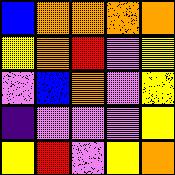[["blue", "orange", "orange", "orange", "orange"], ["yellow", "orange", "red", "violet", "yellow"], ["violet", "blue", "orange", "violet", "yellow"], ["indigo", "violet", "violet", "violet", "yellow"], ["yellow", "red", "violet", "yellow", "orange"]]